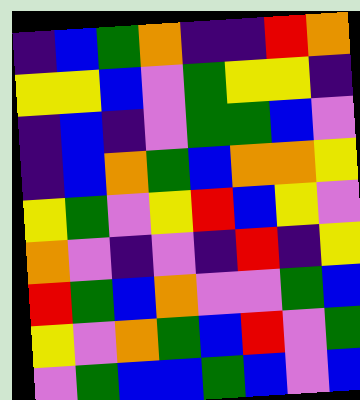[["indigo", "blue", "green", "orange", "indigo", "indigo", "red", "orange"], ["yellow", "yellow", "blue", "violet", "green", "yellow", "yellow", "indigo"], ["indigo", "blue", "indigo", "violet", "green", "green", "blue", "violet"], ["indigo", "blue", "orange", "green", "blue", "orange", "orange", "yellow"], ["yellow", "green", "violet", "yellow", "red", "blue", "yellow", "violet"], ["orange", "violet", "indigo", "violet", "indigo", "red", "indigo", "yellow"], ["red", "green", "blue", "orange", "violet", "violet", "green", "blue"], ["yellow", "violet", "orange", "green", "blue", "red", "violet", "green"], ["violet", "green", "blue", "blue", "green", "blue", "violet", "blue"]]